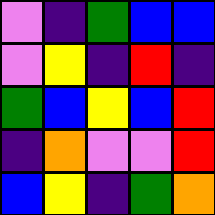[["violet", "indigo", "green", "blue", "blue"], ["violet", "yellow", "indigo", "red", "indigo"], ["green", "blue", "yellow", "blue", "red"], ["indigo", "orange", "violet", "violet", "red"], ["blue", "yellow", "indigo", "green", "orange"]]